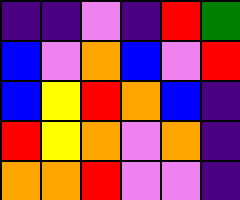[["indigo", "indigo", "violet", "indigo", "red", "green"], ["blue", "violet", "orange", "blue", "violet", "red"], ["blue", "yellow", "red", "orange", "blue", "indigo"], ["red", "yellow", "orange", "violet", "orange", "indigo"], ["orange", "orange", "red", "violet", "violet", "indigo"]]